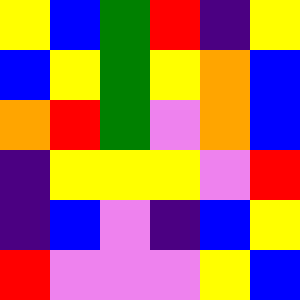[["yellow", "blue", "green", "red", "indigo", "yellow"], ["blue", "yellow", "green", "yellow", "orange", "blue"], ["orange", "red", "green", "violet", "orange", "blue"], ["indigo", "yellow", "yellow", "yellow", "violet", "red"], ["indigo", "blue", "violet", "indigo", "blue", "yellow"], ["red", "violet", "violet", "violet", "yellow", "blue"]]